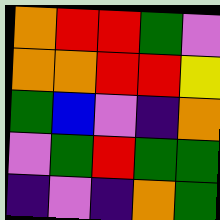[["orange", "red", "red", "green", "violet"], ["orange", "orange", "red", "red", "yellow"], ["green", "blue", "violet", "indigo", "orange"], ["violet", "green", "red", "green", "green"], ["indigo", "violet", "indigo", "orange", "green"]]